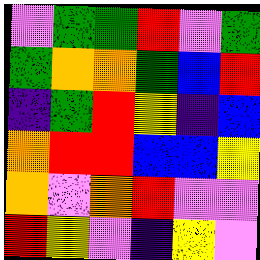[["violet", "green", "green", "red", "violet", "green"], ["green", "orange", "orange", "green", "blue", "red"], ["indigo", "green", "red", "yellow", "indigo", "blue"], ["orange", "red", "red", "blue", "blue", "yellow"], ["orange", "violet", "orange", "red", "violet", "violet"], ["red", "yellow", "violet", "indigo", "yellow", "violet"]]